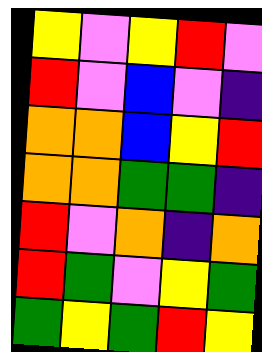[["yellow", "violet", "yellow", "red", "violet"], ["red", "violet", "blue", "violet", "indigo"], ["orange", "orange", "blue", "yellow", "red"], ["orange", "orange", "green", "green", "indigo"], ["red", "violet", "orange", "indigo", "orange"], ["red", "green", "violet", "yellow", "green"], ["green", "yellow", "green", "red", "yellow"]]